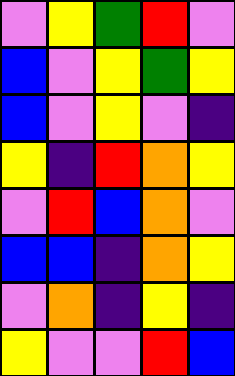[["violet", "yellow", "green", "red", "violet"], ["blue", "violet", "yellow", "green", "yellow"], ["blue", "violet", "yellow", "violet", "indigo"], ["yellow", "indigo", "red", "orange", "yellow"], ["violet", "red", "blue", "orange", "violet"], ["blue", "blue", "indigo", "orange", "yellow"], ["violet", "orange", "indigo", "yellow", "indigo"], ["yellow", "violet", "violet", "red", "blue"]]